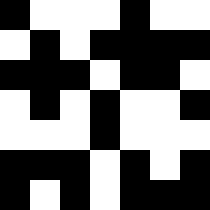[["black", "white", "white", "white", "black", "white", "white"], ["white", "black", "white", "black", "black", "black", "black"], ["black", "black", "black", "white", "black", "black", "white"], ["white", "black", "white", "black", "white", "white", "black"], ["white", "white", "white", "black", "white", "white", "white"], ["black", "black", "black", "white", "black", "white", "black"], ["black", "white", "black", "white", "black", "black", "black"]]